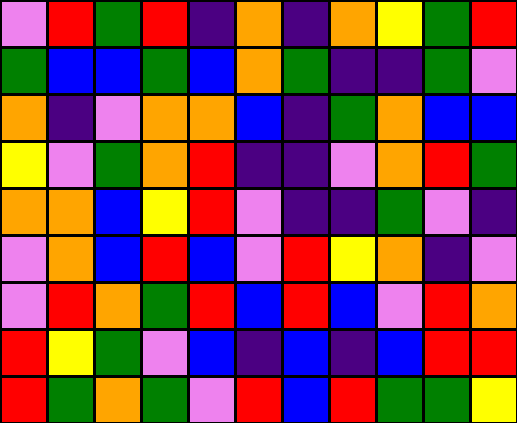[["violet", "red", "green", "red", "indigo", "orange", "indigo", "orange", "yellow", "green", "red"], ["green", "blue", "blue", "green", "blue", "orange", "green", "indigo", "indigo", "green", "violet"], ["orange", "indigo", "violet", "orange", "orange", "blue", "indigo", "green", "orange", "blue", "blue"], ["yellow", "violet", "green", "orange", "red", "indigo", "indigo", "violet", "orange", "red", "green"], ["orange", "orange", "blue", "yellow", "red", "violet", "indigo", "indigo", "green", "violet", "indigo"], ["violet", "orange", "blue", "red", "blue", "violet", "red", "yellow", "orange", "indigo", "violet"], ["violet", "red", "orange", "green", "red", "blue", "red", "blue", "violet", "red", "orange"], ["red", "yellow", "green", "violet", "blue", "indigo", "blue", "indigo", "blue", "red", "red"], ["red", "green", "orange", "green", "violet", "red", "blue", "red", "green", "green", "yellow"]]